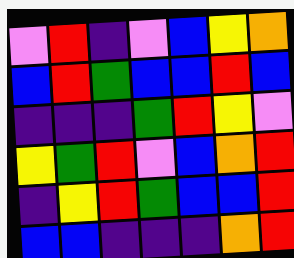[["violet", "red", "indigo", "violet", "blue", "yellow", "orange"], ["blue", "red", "green", "blue", "blue", "red", "blue"], ["indigo", "indigo", "indigo", "green", "red", "yellow", "violet"], ["yellow", "green", "red", "violet", "blue", "orange", "red"], ["indigo", "yellow", "red", "green", "blue", "blue", "red"], ["blue", "blue", "indigo", "indigo", "indigo", "orange", "red"]]